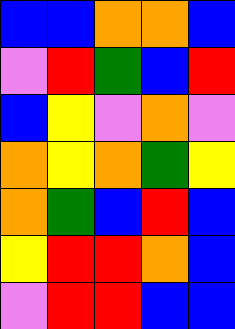[["blue", "blue", "orange", "orange", "blue"], ["violet", "red", "green", "blue", "red"], ["blue", "yellow", "violet", "orange", "violet"], ["orange", "yellow", "orange", "green", "yellow"], ["orange", "green", "blue", "red", "blue"], ["yellow", "red", "red", "orange", "blue"], ["violet", "red", "red", "blue", "blue"]]